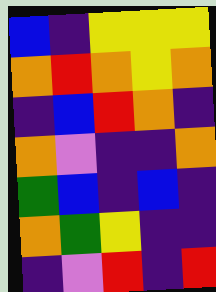[["blue", "indigo", "yellow", "yellow", "yellow"], ["orange", "red", "orange", "yellow", "orange"], ["indigo", "blue", "red", "orange", "indigo"], ["orange", "violet", "indigo", "indigo", "orange"], ["green", "blue", "indigo", "blue", "indigo"], ["orange", "green", "yellow", "indigo", "indigo"], ["indigo", "violet", "red", "indigo", "red"]]